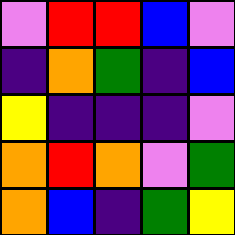[["violet", "red", "red", "blue", "violet"], ["indigo", "orange", "green", "indigo", "blue"], ["yellow", "indigo", "indigo", "indigo", "violet"], ["orange", "red", "orange", "violet", "green"], ["orange", "blue", "indigo", "green", "yellow"]]